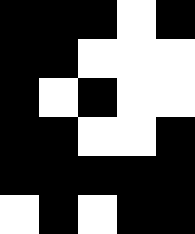[["black", "black", "black", "white", "black"], ["black", "black", "white", "white", "white"], ["black", "white", "black", "white", "white"], ["black", "black", "white", "white", "black"], ["black", "black", "black", "black", "black"], ["white", "black", "white", "black", "black"]]